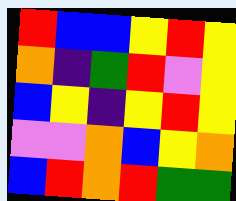[["red", "blue", "blue", "yellow", "red", "yellow"], ["orange", "indigo", "green", "red", "violet", "yellow"], ["blue", "yellow", "indigo", "yellow", "red", "yellow"], ["violet", "violet", "orange", "blue", "yellow", "orange"], ["blue", "red", "orange", "red", "green", "green"]]